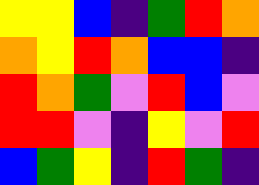[["yellow", "yellow", "blue", "indigo", "green", "red", "orange"], ["orange", "yellow", "red", "orange", "blue", "blue", "indigo"], ["red", "orange", "green", "violet", "red", "blue", "violet"], ["red", "red", "violet", "indigo", "yellow", "violet", "red"], ["blue", "green", "yellow", "indigo", "red", "green", "indigo"]]